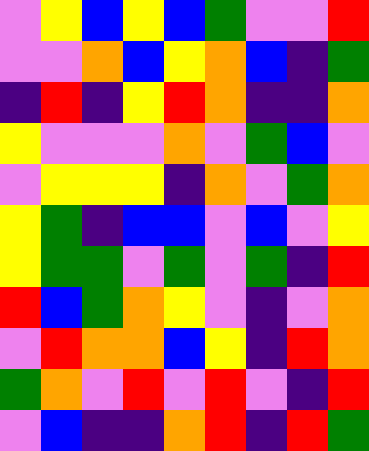[["violet", "yellow", "blue", "yellow", "blue", "green", "violet", "violet", "red"], ["violet", "violet", "orange", "blue", "yellow", "orange", "blue", "indigo", "green"], ["indigo", "red", "indigo", "yellow", "red", "orange", "indigo", "indigo", "orange"], ["yellow", "violet", "violet", "violet", "orange", "violet", "green", "blue", "violet"], ["violet", "yellow", "yellow", "yellow", "indigo", "orange", "violet", "green", "orange"], ["yellow", "green", "indigo", "blue", "blue", "violet", "blue", "violet", "yellow"], ["yellow", "green", "green", "violet", "green", "violet", "green", "indigo", "red"], ["red", "blue", "green", "orange", "yellow", "violet", "indigo", "violet", "orange"], ["violet", "red", "orange", "orange", "blue", "yellow", "indigo", "red", "orange"], ["green", "orange", "violet", "red", "violet", "red", "violet", "indigo", "red"], ["violet", "blue", "indigo", "indigo", "orange", "red", "indigo", "red", "green"]]